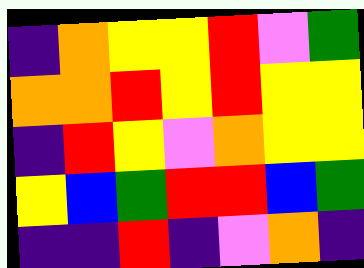[["indigo", "orange", "yellow", "yellow", "red", "violet", "green"], ["orange", "orange", "red", "yellow", "red", "yellow", "yellow"], ["indigo", "red", "yellow", "violet", "orange", "yellow", "yellow"], ["yellow", "blue", "green", "red", "red", "blue", "green"], ["indigo", "indigo", "red", "indigo", "violet", "orange", "indigo"]]